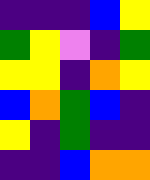[["indigo", "indigo", "indigo", "blue", "yellow"], ["green", "yellow", "violet", "indigo", "green"], ["yellow", "yellow", "indigo", "orange", "yellow"], ["blue", "orange", "green", "blue", "indigo"], ["yellow", "indigo", "green", "indigo", "indigo"], ["indigo", "indigo", "blue", "orange", "orange"]]